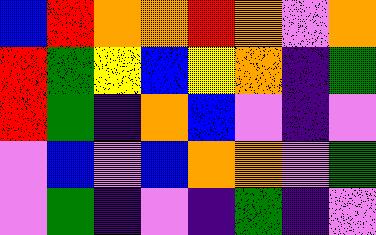[["blue", "red", "orange", "orange", "red", "orange", "violet", "orange"], ["red", "green", "yellow", "blue", "yellow", "orange", "indigo", "green"], ["red", "green", "indigo", "orange", "blue", "violet", "indigo", "violet"], ["violet", "blue", "violet", "blue", "orange", "orange", "violet", "green"], ["violet", "green", "indigo", "violet", "indigo", "green", "indigo", "violet"]]